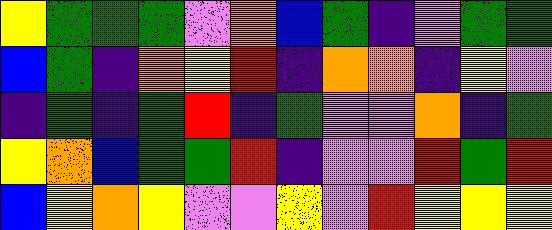[["yellow", "green", "green", "green", "violet", "orange", "blue", "green", "indigo", "violet", "green", "green"], ["blue", "green", "indigo", "orange", "yellow", "red", "indigo", "orange", "orange", "indigo", "yellow", "violet"], ["indigo", "green", "indigo", "green", "red", "indigo", "green", "violet", "violet", "orange", "indigo", "green"], ["yellow", "orange", "blue", "green", "green", "red", "indigo", "violet", "violet", "red", "green", "red"], ["blue", "yellow", "orange", "yellow", "violet", "violet", "yellow", "violet", "red", "yellow", "yellow", "yellow"]]